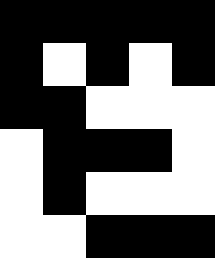[["black", "black", "black", "black", "black"], ["black", "white", "black", "white", "black"], ["black", "black", "white", "white", "white"], ["white", "black", "black", "black", "white"], ["white", "black", "white", "white", "white"], ["white", "white", "black", "black", "black"]]